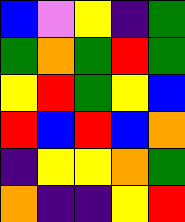[["blue", "violet", "yellow", "indigo", "green"], ["green", "orange", "green", "red", "green"], ["yellow", "red", "green", "yellow", "blue"], ["red", "blue", "red", "blue", "orange"], ["indigo", "yellow", "yellow", "orange", "green"], ["orange", "indigo", "indigo", "yellow", "red"]]